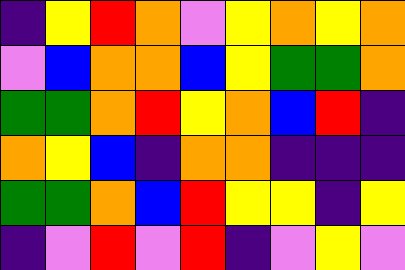[["indigo", "yellow", "red", "orange", "violet", "yellow", "orange", "yellow", "orange"], ["violet", "blue", "orange", "orange", "blue", "yellow", "green", "green", "orange"], ["green", "green", "orange", "red", "yellow", "orange", "blue", "red", "indigo"], ["orange", "yellow", "blue", "indigo", "orange", "orange", "indigo", "indigo", "indigo"], ["green", "green", "orange", "blue", "red", "yellow", "yellow", "indigo", "yellow"], ["indigo", "violet", "red", "violet", "red", "indigo", "violet", "yellow", "violet"]]